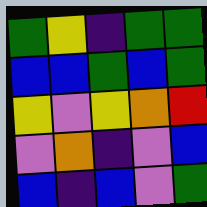[["green", "yellow", "indigo", "green", "green"], ["blue", "blue", "green", "blue", "green"], ["yellow", "violet", "yellow", "orange", "red"], ["violet", "orange", "indigo", "violet", "blue"], ["blue", "indigo", "blue", "violet", "green"]]